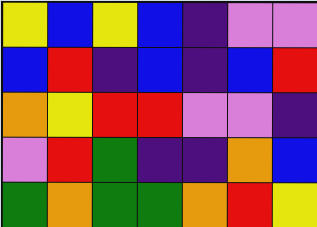[["yellow", "blue", "yellow", "blue", "indigo", "violet", "violet"], ["blue", "red", "indigo", "blue", "indigo", "blue", "red"], ["orange", "yellow", "red", "red", "violet", "violet", "indigo"], ["violet", "red", "green", "indigo", "indigo", "orange", "blue"], ["green", "orange", "green", "green", "orange", "red", "yellow"]]